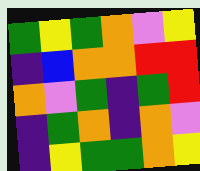[["green", "yellow", "green", "orange", "violet", "yellow"], ["indigo", "blue", "orange", "orange", "red", "red"], ["orange", "violet", "green", "indigo", "green", "red"], ["indigo", "green", "orange", "indigo", "orange", "violet"], ["indigo", "yellow", "green", "green", "orange", "yellow"]]